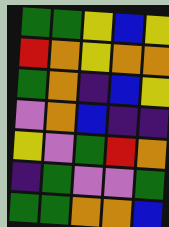[["green", "green", "yellow", "blue", "yellow"], ["red", "orange", "yellow", "orange", "orange"], ["green", "orange", "indigo", "blue", "yellow"], ["violet", "orange", "blue", "indigo", "indigo"], ["yellow", "violet", "green", "red", "orange"], ["indigo", "green", "violet", "violet", "green"], ["green", "green", "orange", "orange", "blue"]]